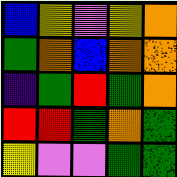[["blue", "yellow", "violet", "yellow", "orange"], ["green", "orange", "blue", "orange", "orange"], ["indigo", "green", "red", "green", "orange"], ["red", "red", "green", "orange", "green"], ["yellow", "violet", "violet", "green", "green"]]